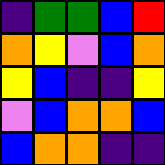[["indigo", "green", "green", "blue", "red"], ["orange", "yellow", "violet", "blue", "orange"], ["yellow", "blue", "indigo", "indigo", "yellow"], ["violet", "blue", "orange", "orange", "blue"], ["blue", "orange", "orange", "indigo", "indigo"]]